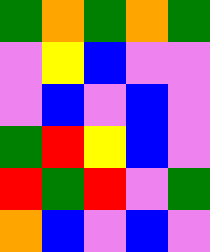[["green", "orange", "green", "orange", "green"], ["violet", "yellow", "blue", "violet", "violet"], ["violet", "blue", "violet", "blue", "violet"], ["green", "red", "yellow", "blue", "violet"], ["red", "green", "red", "violet", "green"], ["orange", "blue", "violet", "blue", "violet"]]